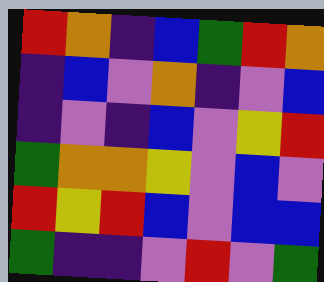[["red", "orange", "indigo", "blue", "green", "red", "orange"], ["indigo", "blue", "violet", "orange", "indigo", "violet", "blue"], ["indigo", "violet", "indigo", "blue", "violet", "yellow", "red"], ["green", "orange", "orange", "yellow", "violet", "blue", "violet"], ["red", "yellow", "red", "blue", "violet", "blue", "blue"], ["green", "indigo", "indigo", "violet", "red", "violet", "green"]]